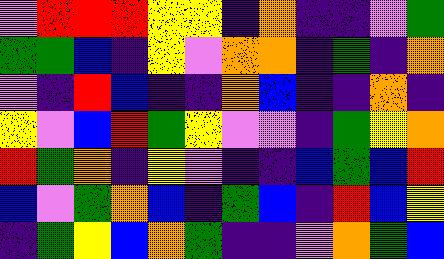[["violet", "red", "red", "red", "yellow", "yellow", "indigo", "orange", "indigo", "indigo", "violet", "green"], ["green", "green", "blue", "indigo", "yellow", "violet", "orange", "orange", "indigo", "green", "indigo", "orange"], ["violet", "indigo", "red", "blue", "indigo", "indigo", "orange", "blue", "indigo", "indigo", "orange", "indigo"], ["yellow", "violet", "blue", "red", "green", "yellow", "violet", "violet", "indigo", "green", "yellow", "orange"], ["red", "green", "orange", "indigo", "yellow", "violet", "indigo", "indigo", "blue", "green", "blue", "red"], ["blue", "violet", "green", "orange", "blue", "indigo", "green", "blue", "indigo", "red", "blue", "yellow"], ["indigo", "green", "yellow", "blue", "orange", "green", "indigo", "indigo", "violet", "orange", "green", "blue"]]